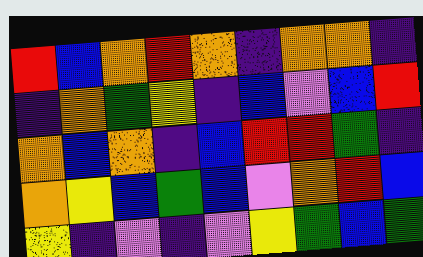[["red", "blue", "orange", "red", "orange", "indigo", "orange", "orange", "indigo"], ["indigo", "orange", "green", "yellow", "indigo", "blue", "violet", "blue", "red"], ["orange", "blue", "orange", "indigo", "blue", "red", "red", "green", "indigo"], ["orange", "yellow", "blue", "green", "blue", "violet", "orange", "red", "blue"], ["yellow", "indigo", "violet", "indigo", "violet", "yellow", "green", "blue", "green"]]